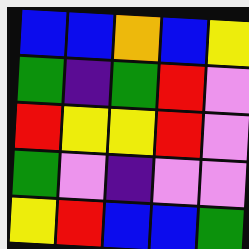[["blue", "blue", "orange", "blue", "yellow"], ["green", "indigo", "green", "red", "violet"], ["red", "yellow", "yellow", "red", "violet"], ["green", "violet", "indigo", "violet", "violet"], ["yellow", "red", "blue", "blue", "green"]]